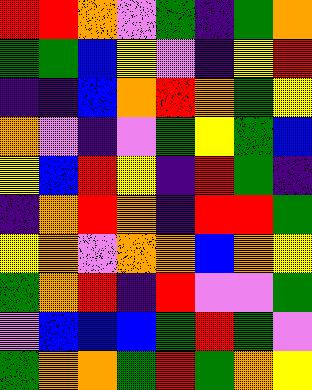[["red", "red", "orange", "violet", "green", "indigo", "green", "orange"], ["green", "green", "blue", "yellow", "violet", "indigo", "yellow", "red"], ["indigo", "indigo", "blue", "orange", "red", "orange", "green", "yellow"], ["orange", "violet", "indigo", "violet", "green", "yellow", "green", "blue"], ["yellow", "blue", "red", "yellow", "indigo", "red", "green", "indigo"], ["indigo", "orange", "red", "orange", "indigo", "red", "red", "green"], ["yellow", "orange", "violet", "orange", "orange", "blue", "orange", "yellow"], ["green", "orange", "red", "indigo", "red", "violet", "violet", "green"], ["violet", "blue", "blue", "blue", "green", "red", "green", "violet"], ["green", "orange", "orange", "green", "red", "green", "orange", "yellow"]]